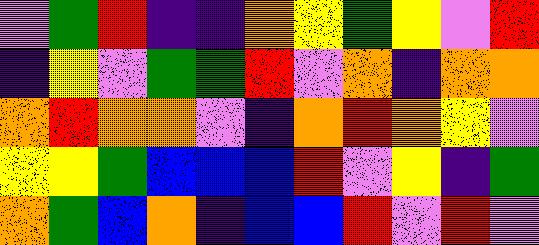[["violet", "green", "red", "indigo", "indigo", "orange", "yellow", "green", "yellow", "violet", "red"], ["indigo", "yellow", "violet", "green", "green", "red", "violet", "orange", "indigo", "orange", "orange"], ["orange", "red", "orange", "orange", "violet", "indigo", "orange", "red", "orange", "yellow", "violet"], ["yellow", "yellow", "green", "blue", "blue", "blue", "red", "violet", "yellow", "indigo", "green"], ["orange", "green", "blue", "orange", "indigo", "blue", "blue", "red", "violet", "red", "violet"]]